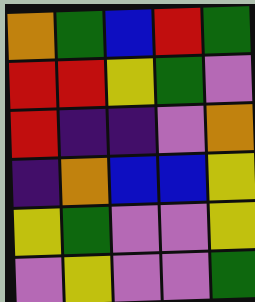[["orange", "green", "blue", "red", "green"], ["red", "red", "yellow", "green", "violet"], ["red", "indigo", "indigo", "violet", "orange"], ["indigo", "orange", "blue", "blue", "yellow"], ["yellow", "green", "violet", "violet", "yellow"], ["violet", "yellow", "violet", "violet", "green"]]